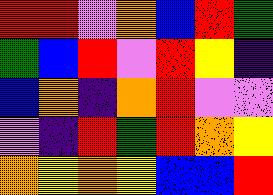[["red", "red", "violet", "orange", "blue", "red", "green"], ["green", "blue", "red", "violet", "red", "yellow", "indigo"], ["blue", "orange", "indigo", "orange", "red", "violet", "violet"], ["violet", "indigo", "red", "green", "red", "orange", "yellow"], ["orange", "yellow", "orange", "yellow", "blue", "blue", "red"]]